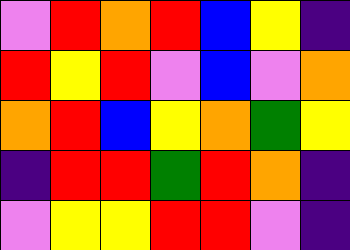[["violet", "red", "orange", "red", "blue", "yellow", "indigo"], ["red", "yellow", "red", "violet", "blue", "violet", "orange"], ["orange", "red", "blue", "yellow", "orange", "green", "yellow"], ["indigo", "red", "red", "green", "red", "orange", "indigo"], ["violet", "yellow", "yellow", "red", "red", "violet", "indigo"]]